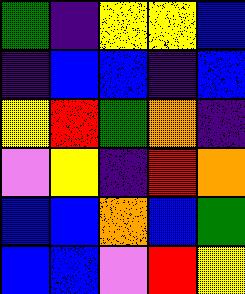[["green", "indigo", "yellow", "yellow", "blue"], ["indigo", "blue", "blue", "indigo", "blue"], ["yellow", "red", "green", "orange", "indigo"], ["violet", "yellow", "indigo", "red", "orange"], ["blue", "blue", "orange", "blue", "green"], ["blue", "blue", "violet", "red", "yellow"]]